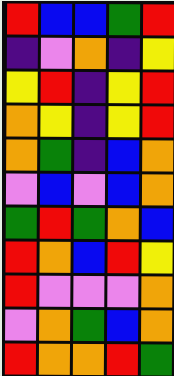[["red", "blue", "blue", "green", "red"], ["indigo", "violet", "orange", "indigo", "yellow"], ["yellow", "red", "indigo", "yellow", "red"], ["orange", "yellow", "indigo", "yellow", "red"], ["orange", "green", "indigo", "blue", "orange"], ["violet", "blue", "violet", "blue", "orange"], ["green", "red", "green", "orange", "blue"], ["red", "orange", "blue", "red", "yellow"], ["red", "violet", "violet", "violet", "orange"], ["violet", "orange", "green", "blue", "orange"], ["red", "orange", "orange", "red", "green"]]